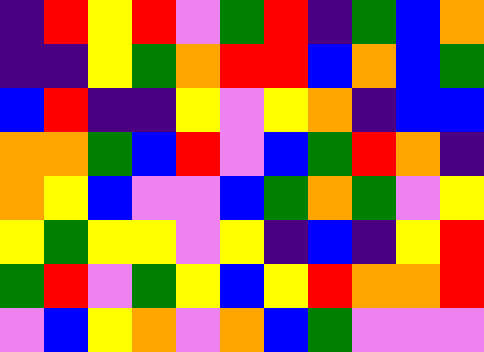[["indigo", "red", "yellow", "red", "violet", "green", "red", "indigo", "green", "blue", "orange"], ["indigo", "indigo", "yellow", "green", "orange", "red", "red", "blue", "orange", "blue", "green"], ["blue", "red", "indigo", "indigo", "yellow", "violet", "yellow", "orange", "indigo", "blue", "blue"], ["orange", "orange", "green", "blue", "red", "violet", "blue", "green", "red", "orange", "indigo"], ["orange", "yellow", "blue", "violet", "violet", "blue", "green", "orange", "green", "violet", "yellow"], ["yellow", "green", "yellow", "yellow", "violet", "yellow", "indigo", "blue", "indigo", "yellow", "red"], ["green", "red", "violet", "green", "yellow", "blue", "yellow", "red", "orange", "orange", "red"], ["violet", "blue", "yellow", "orange", "violet", "orange", "blue", "green", "violet", "violet", "violet"]]